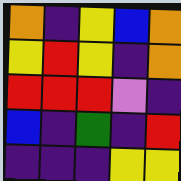[["orange", "indigo", "yellow", "blue", "orange"], ["yellow", "red", "yellow", "indigo", "orange"], ["red", "red", "red", "violet", "indigo"], ["blue", "indigo", "green", "indigo", "red"], ["indigo", "indigo", "indigo", "yellow", "yellow"]]